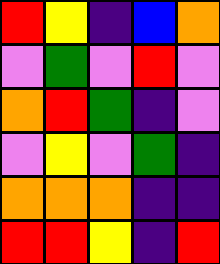[["red", "yellow", "indigo", "blue", "orange"], ["violet", "green", "violet", "red", "violet"], ["orange", "red", "green", "indigo", "violet"], ["violet", "yellow", "violet", "green", "indigo"], ["orange", "orange", "orange", "indigo", "indigo"], ["red", "red", "yellow", "indigo", "red"]]